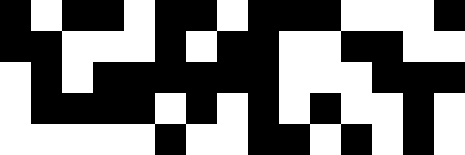[["black", "white", "black", "black", "white", "black", "black", "white", "black", "black", "black", "white", "white", "white", "black"], ["black", "black", "white", "white", "white", "black", "white", "black", "black", "white", "white", "black", "black", "white", "white"], ["white", "black", "white", "black", "black", "black", "black", "black", "black", "white", "white", "white", "black", "black", "black"], ["white", "black", "black", "black", "black", "white", "black", "white", "black", "white", "black", "white", "white", "black", "white"], ["white", "white", "white", "white", "white", "black", "white", "white", "black", "black", "white", "black", "white", "black", "white"]]